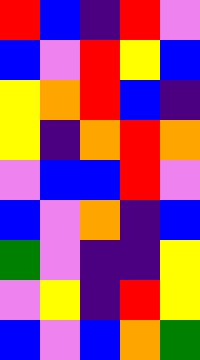[["red", "blue", "indigo", "red", "violet"], ["blue", "violet", "red", "yellow", "blue"], ["yellow", "orange", "red", "blue", "indigo"], ["yellow", "indigo", "orange", "red", "orange"], ["violet", "blue", "blue", "red", "violet"], ["blue", "violet", "orange", "indigo", "blue"], ["green", "violet", "indigo", "indigo", "yellow"], ["violet", "yellow", "indigo", "red", "yellow"], ["blue", "violet", "blue", "orange", "green"]]